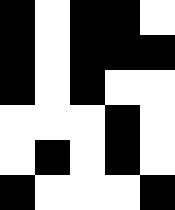[["black", "white", "black", "black", "white"], ["black", "white", "black", "black", "black"], ["black", "white", "black", "white", "white"], ["white", "white", "white", "black", "white"], ["white", "black", "white", "black", "white"], ["black", "white", "white", "white", "black"]]